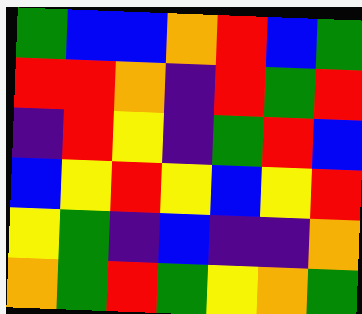[["green", "blue", "blue", "orange", "red", "blue", "green"], ["red", "red", "orange", "indigo", "red", "green", "red"], ["indigo", "red", "yellow", "indigo", "green", "red", "blue"], ["blue", "yellow", "red", "yellow", "blue", "yellow", "red"], ["yellow", "green", "indigo", "blue", "indigo", "indigo", "orange"], ["orange", "green", "red", "green", "yellow", "orange", "green"]]